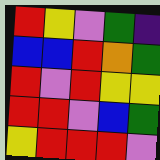[["red", "yellow", "violet", "green", "indigo"], ["blue", "blue", "red", "orange", "green"], ["red", "violet", "red", "yellow", "yellow"], ["red", "red", "violet", "blue", "green"], ["yellow", "red", "red", "red", "violet"]]